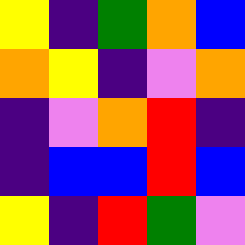[["yellow", "indigo", "green", "orange", "blue"], ["orange", "yellow", "indigo", "violet", "orange"], ["indigo", "violet", "orange", "red", "indigo"], ["indigo", "blue", "blue", "red", "blue"], ["yellow", "indigo", "red", "green", "violet"]]